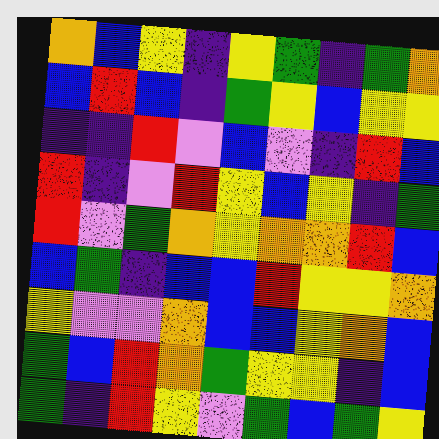[["orange", "blue", "yellow", "indigo", "yellow", "green", "indigo", "green", "orange"], ["blue", "red", "blue", "indigo", "green", "yellow", "blue", "yellow", "yellow"], ["indigo", "indigo", "red", "violet", "blue", "violet", "indigo", "red", "blue"], ["red", "indigo", "violet", "red", "yellow", "blue", "yellow", "indigo", "green"], ["red", "violet", "green", "orange", "yellow", "orange", "orange", "red", "blue"], ["blue", "green", "indigo", "blue", "blue", "red", "yellow", "yellow", "orange"], ["yellow", "violet", "violet", "orange", "blue", "blue", "yellow", "orange", "blue"], ["green", "blue", "red", "orange", "green", "yellow", "yellow", "indigo", "blue"], ["green", "indigo", "red", "yellow", "violet", "green", "blue", "green", "yellow"]]